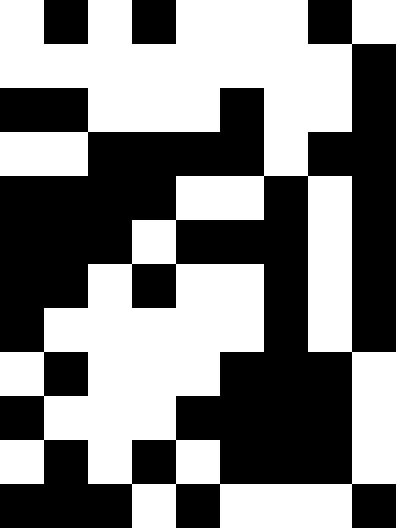[["white", "black", "white", "black", "white", "white", "white", "black", "white"], ["white", "white", "white", "white", "white", "white", "white", "white", "black"], ["black", "black", "white", "white", "white", "black", "white", "white", "black"], ["white", "white", "black", "black", "black", "black", "white", "black", "black"], ["black", "black", "black", "black", "white", "white", "black", "white", "black"], ["black", "black", "black", "white", "black", "black", "black", "white", "black"], ["black", "black", "white", "black", "white", "white", "black", "white", "black"], ["black", "white", "white", "white", "white", "white", "black", "white", "black"], ["white", "black", "white", "white", "white", "black", "black", "black", "white"], ["black", "white", "white", "white", "black", "black", "black", "black", "white"], ["white", "black", "white", "black", "white", "black", "black", "black", "white"], ["black", "black", "black", "white", "black", "white", "white", "white", "black"]]